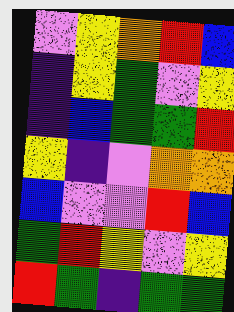[["violet", "yellow", "orange", "red", "blue"], ["indigo", "yellow", "green", "violet", "yellow"], ["indigo", "blue", "green", "green", "red"], ["yellow", "indigo", "violet", "orange", "orange"], ["blue", "violet", "violet", "red", "blue"], ["green", "red", "yellow", "violet", "yellow"], ["red", "green", "indigo", "green", "green"]]